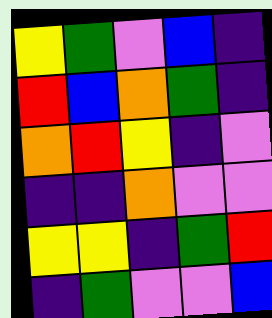[["yellow", "green", "violet", "blue", "indigo"], ["red", "blue", "orange", "green", "indigo"], ["orange", "red", "yellow", "indigo", "violet"], ["indigo", "indigo", "orange", "violet", "violet"], ["yellow", "yellow", "indigo", "green", "red"], ["indigo", "green", "violet", "violet", "blue"]]